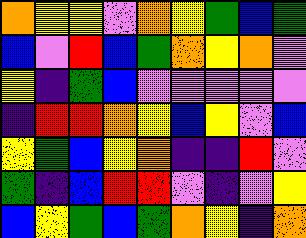[["orange", "yellow", "yellow", "violet", "orange", "yellow", "green", "blue", "green"], ["blue", "violet", "red", "blue", "green", "orange", "yellow", "orange", "violet"], ["yellow", "indigo", "green", "blue", "violet", "violet", "violet", "violet", "violet"], ["indigo", "red", "red", "orange", "yellow", "blue", "yellow", "violet", "blue"], ["yellow", "green", "blue", "yellow", "orange", "indigo", "indigo", "red", "violet"], ["green", "indigo", "blue", "red", "red", "violet", "indigo", "violet", "yellow"], ["blue", "yellow", "green", "blue", "green", "orange", "yellow", "indigo", "orange"]]